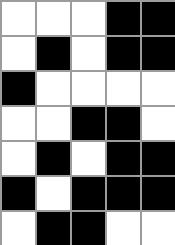[["white", "white", "white", "black", "black"], ["white", "black", "white", "black", "black"], ["black", "white", "white", "white", "white"], ["white", "white", "black", "black", "white"], ["white", "black", "white", "black", "black"], ["black", "white", "black", "black", "black"], ["white", "black", "black", "white", "white"]]